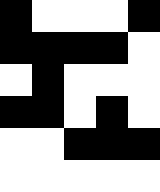[["black", "white", "white", "white", "black"], ["black", "black", "black", "black", "white"], ["white", "black", "white", "white", "white"], ["black", "black", "white", "black", "white"], ["white", "white", "black", "black", "black"], ["white", "white", "white", "white", "white"]]